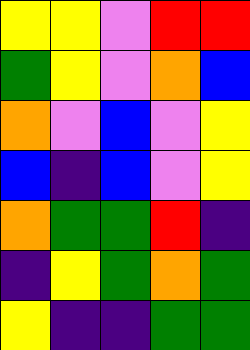[["yellow", "yellow", "violet", "red", "red"], ["green", "yellow", "violet", "orange", "blue"], ["orange", "violet", "blue", "violet", "yellow"], ["blue", "indigo", "blue", "violet", "yellow"], ["orange", "green", "green", "red", "indigo"], ["indigo", "yellow", "green", "orange", "green"], ["yellow", "indigo", "indigo", "green", "green"]]